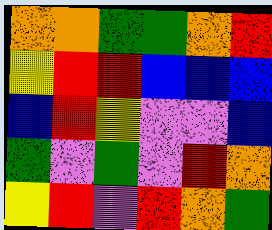[["orange", "orange", "green", "green", "orange", "red"], ["yellow", "red", "red", "blue", "blue", "blue"], ["blue", "red", "yellow", "violet", "violet", "blue"], ["green", "violet", "green", "violet", "red", "orange"], ["yellow", "red", "violet", "red", "orange", "green"]]